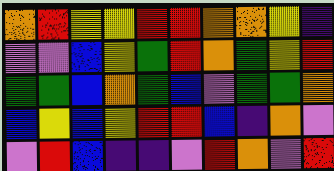[["orange", "red", "yellow", "yellow", "red", "red", "orange", "orange", "yellow", "indigo"], ["violet", "violet", "blue", "yellow", "green", "red", "orange", "green", "yellow", "red"], ["green", "green", "blue", "orange", "green", "blue", "violet", "green", "green", "orange"], ["blue", "yellow", "blue", "yellow", "red", "red", "blue", "indigo", "orange", "violet"], ["violet", "red", "blue", "indigo", "indigo", "violet", "red", "orange", "violet", "red"]]